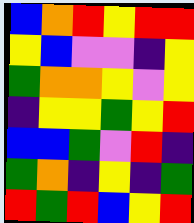[["blue", "orange", "red", "yellow", "red", "red"], ["yellow", "blue", "violet", "violet", "indigo", "yellow"], ["green", "orange", "orange", "yellow", "violet", "yellow"], ["indigo", "yellow", "yellow", "green", "yellow", "red"], ["blue", "blue", "green", "violet", "red", "indigo"], ["green", "orange", "indigo", "yellow", "indigo", "green"], ["red", "green", "red", "blue", "yellow", "red"]]